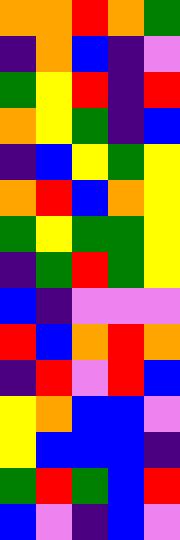[["orange", "orange", "red", "orange", "green"], ["indigo", "orange", "blue", "indigo", "violet"], ["green", "yellow", "red", "indigo", "red"], ["orange", "yellow", "green", "indigo", "blue"], ["indigo", "blue", "yellow", "green", "yellow"], ["orange", "red", "blue", "orange", "yellow"], ["green", "yellow", "green", "green", "yellow"], ["indigo", "green", "red", "green", "yellow"], ["blue", "indigo", "violet", "violet", "violet"], ["red", "blue", "orange", "red", "orange"], ["indigo", "red", "violet", "red", "blue"], ["yellow", "orange", "blue", "blue", "violet"], ["yellow", "blue", "blue", "blue", "indigo"], ["green", "red", "green", "blue", "red"], ["blue", "violet", "indigo", "blue", "violet"]]